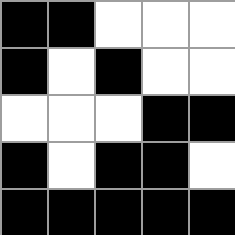[["black", "black", "white", "white", "white"], ["black", "white", "black", "white", "white"], ["white", "white", "white", "black", "black"], ["black", "white", "black", "black", "white"], ["black", "black", "black", "black", "black"]]